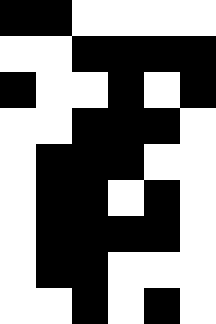[["black", "black", "white", "white", "white", "white"], ["white", "white", "black", "black", "black", "black"], ["black", "white", "white", "black", "white", "black"], ["white", "white", "black", "black", "black", "white"], ["white", "black", "black", "black", "white", "white"], ["white", "black", "black", "white", "black", "white"], ["white", "black", "black", "black", "black", "white"], ["white", "black", "black", "white", "white", "white"], ["white", "white", "black", "white", "black", "white"]]